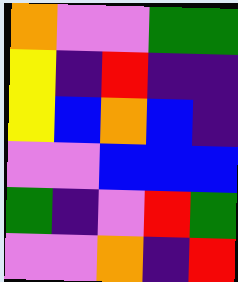[["orange", "violet", "violet", "green", "green"], ["yellow", "indigo", "red", "indigo", "indigo"], ["yellow", "blue", "orange", "blue", "indigo"], ["violet", "violet", "blue", "blue", "blue"], ["green", "indigo", "violet", "red", "green"], ["violet", "violet", "orange", "indigo", "red"]]